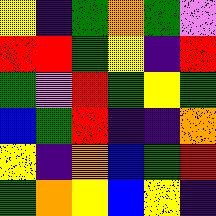[["yellow", "indigo", "green", "orange", "green", "violet"], ["red", "red", "green", "yellow", "indigo", "red"], ["green", "violet", "red", "green", "yellow", "green"], ["blue", "green", "red", "indigo", "indigo", "orange"], ["yellow", "indigo", "orange", "blue", "green", "red"], ["green", "orange", "yellow", "blue", "yellow", "indigo"]]